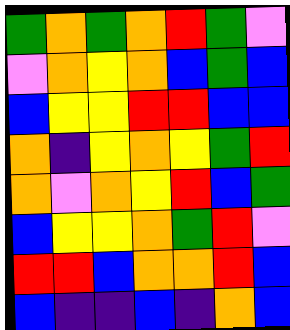[["green", "orange", "green", "orange", "red", "green", "violet"], ["violet", "orange", "yellow", "orange", "blue", "green", "blue"], ["blue", "yellow", "yellow", "red", "red", "blue", "blue"], ["orange", "indigo", "yellow", "orange", "yellow", "green", "red"], ["orange", "violet", "orange", "yellow", "red", "blue", "green"], ["blue", "yellow", "yellow", "orange", "green", "red", "violet"], ["red", "red", "blue", "orange", "orange", "red", "blue"], ["blue", "indigo", "indigo", "blue", "indigo", "orange", "blue"]]